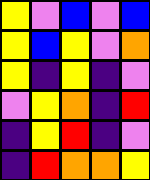[["yellow", "violet", "blue", "violet", "blue"], ["yellow", "blue", "yellow", "violet", "orange"], ["yellow", "indigo", "yellow", "indigo", "violet"], ["violet", "yellow", "orange", "indigo", "red"], ["indigo", "yellow", "red", "indigo", "violet"], ["indigo", "red", "orange", "orange", "yellow"]]